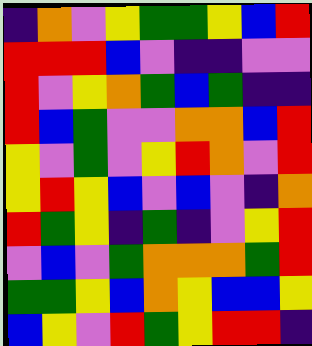[["indigo", "orange", "violet", "yellow", "green", "green", "yellow", "blue", "red"], ["red", "red", "red", "blue", "violet", "indigo", "indigo", "violet", "violet"], ["red", "violet", "yellow", "orange", "green", "blue", "green", "indigo", "indigo"], ["red", "blue", "green", "violet", "violet", "orange", "orange", "blue", "red"], ["yellow", "violet", "green", "violet", "yellow", "red", "orange", "violet", "red"], ["yellow", "red", "yellow", "blue", "violet", "blue", "violet", "indigo", "orange"], ["red", "green", "yellow", "indigo", "green", "indigo", "violet", "yellow", "red"], ["violet", "blue", "violet", "green", "orange", "orange", "orange", "green", "red"], ["green", "green", "yellow", "blue", "orange", "yellow", "blue", "blue", "yellow"], ["blue", "yellow", "violet", "red", "green", "yellow", "red", "red", "indigo"]]